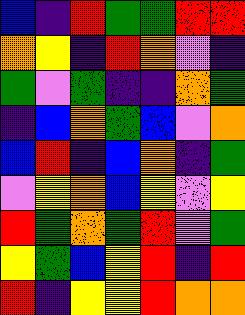[["blue", "indigo", "red", "green", "green", "red", "red"], ["orange", "yellow", "indigo", "red", "orange", "violet", "indigo"], ["green", "violet", "green", "indigo", "indigo", "orange", "green"], ["indigo", "blue", "orange", "green", "blue", "violet", "orange"], ["blue", "red", "indigo", "blue", "orange", "indigo", "green"], ["violet", "yellow", "orange", "blue", "yellow", "violet", "yellow"], ["red", "green", "orange", "green", "red", "violet", "green"], ["yellow", "green", "blue", "yellow", "red", "indigo", "red"], ["red", "indigo", "yellow", "yellow", "red", "orange", "orange"]]